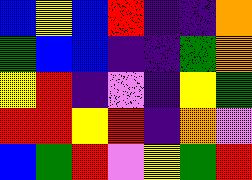[["blue", "yellow", "blue", "red", "indigo", "indigo", "orange"], ["green", "blue", "blue", "indigo", "indigo", "green", "orange"], ["yellow", "red", "indigo", "violet", "indigo", "yellow", "green"], ["red", "red", "yellow", "red", "indigo", "orange", "violet"], ["blue", "green", "red", "violet", "yellow", "green", "red"]]